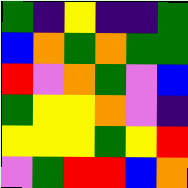[["green", "indigo", "yellow", "indigo", "indigo", "green"], ["blue", "orange", "green", "orange", "green", "green"], ["red", "violet", "orange", "green", "violet", "blue"], ["green", "yellow", "yellow", "orange", "violet", "indigo"], ["yellow", "yellow", "yellow", "green", "yellow", "red"], ["violet", "green", "red", "red", "blue", "orange"]]